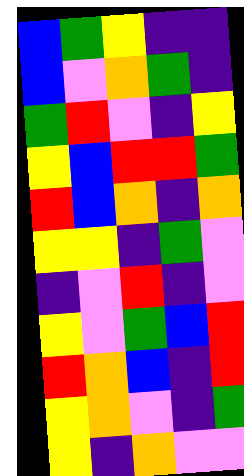[["blue", "green", "yellow", "indigo", "indigo"], ["blue", "violet", "orange", "green", "indigo"], ["green", "red", "violet", "indigo", "yellow"], ["yellow", "blue", "red", "red", "green"], ["red", "blue", "orange", "indigo", "orange"], ["yellow", "yellow", "indigo", "green", "violet"], ["indigo", "violet", "red", "indigo", "violet"], ["yellow", "violet", "green", "blue", "red"], ["red", "orange", "blue", "indigo", "red"], ["yellow", "orange", "violet", "indigo", "green"], ["yellow", "indigo", "orange", "violet", "violet"]]